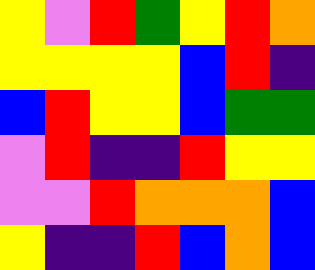[["yellow", "violet", "red", "green", "yellow", "red", "orange"], ["yellow", "yellow", "yellow", "yellow", "blue", "red", "indigo"], ["blue", "red", "yellow", "yellow", "blue", "green", "green"], ["violet", "red", "indigo", "indigo", "red", "yellow", "yellow"], ["violet", "violet", "red", "orange", "orange", "orange", "blue"], ["yellow", "indigo", "indigo", "red", "blue", "orange", "blue"]]